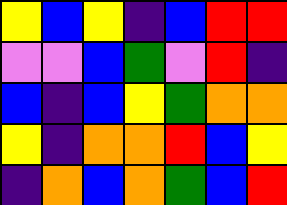[["yellow", "blue", "yellow", "indigo", "blue", "red", "red"], ["violet", "violet", "blue", "green", "violet", "red", "indigo"], ["blue", "indigo", "blue", "yellow", "green", "orange", "orange"], ["yellow", "indigo", "orange", "orange", "red", "blue", "yellow"], ["indigo", "orange", "blue", "orange", "green", "blue", "red"]]